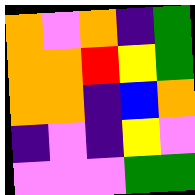[["orange", "violet", "orange", "indigo", "green"], ["orange", "orange", "red", "yellow", "green"], ["orange", "orange", "indigo", "blue", "orange"], ["indigo", "violet", "indigo", "yellow", "violet"], ["violet", "violet", "violet", "green", "green"]]